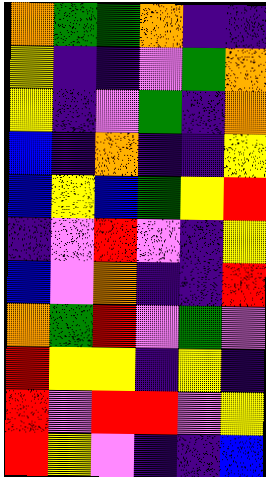[["orange", "green", "green", "orange", "indigo", "indigo"], ["yellow", "indigo", "indigo", "violet", "green", "orange"], ["yellow", "indigo", "violet", "green", "indigo", "orange"], ["blue", "indigo", "orange", "indigo", "indigo", "yellow"], ["blue", "yellow", "blue", "green", "yellow", "red"], ["indigo", "violet", "red", "violet", "indigo", "yellow"], ["blue", "violet", "orange", "indigo", "indigo", "red"], ["orange", "green", "red", "violet", "green", "violet"], ["red", "yellow", "yellow", "indigo", "yellow", "indigo"], ["red", "violet", "red", "red", "violet", "yellow"], ["red", "yellow", "violet", "indigo", "indigo", "blue"]]